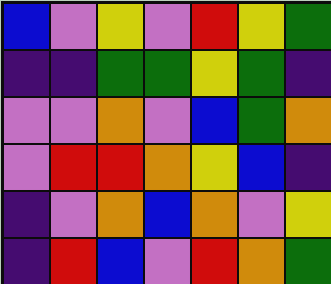[["blue", "violet", "yellow", "violet", "red", "yellow", "green"], ["indigo", "indigo", "green", "green", "yellow", "green", "indigo"], ["violet", "violet", "orange", "violet", "blue", "green", "orange"], ["violet", "red", "red", "orange", "yellow", "blue", "indigo"], ["indigo", "violet", "orange", "blue", "orange", "violet", "yellow"], ["indigo", "red", "blue", "violet", "red", "orange", "green"]]